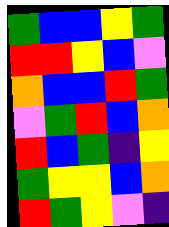[["green", "blue", "blue", "yellow", "green"], ["red", "red", "yellow", "blue", "violet"], ["orange", "blue", "blue", "red", "green"], ["violet", "green", "red", "blue", "orange"], ["red", "blue", "green", "indigo", "yellow"], ["green", "yellow", "yellow", "blue", "orange"], ["red", "green", "yellow", "violet", "indigo"]]